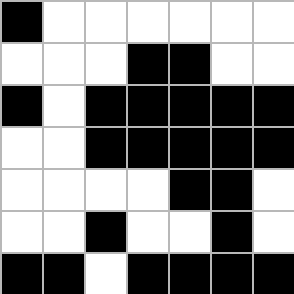[["black", "white", "white", "white", "white", "white", "white"], ["white", "white", "white", "black", "black", "white", "white"], ["black", "white", "black", "black", "black", "black", "black"], ["white", "white", "black", "black", "black", "black", "black"], ["white", "white", "white", "white", "black", "black", "white"], ["white", "white", "black", "white", "white", "black", "white"], ["black", "black", "white", "black", "black", "black", "black"]]